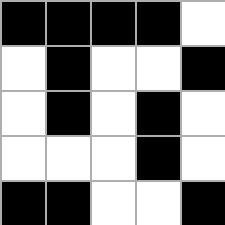[["black", "black", "black", "black", "white"], ["white", "black", "white", "white", "black"], ["white", "black", "white", "black", "white"], ["white", "white", "white", "black", "white"], ["black", "black", "white", "white", "black"]]